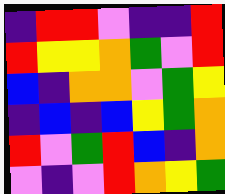[["indigo", "red", "red", "violet", "indigo", "indigo", "red"], ["red", "yellow", "yellow", "orange", "green", "violet", "red"], ["blue", "indigo", "orange", "orange", "violet", "green", "yellow"], ["indigo", "blue", "indigo", "blue", "yellow", "green", "orange"], ["red", "violet", "green", "red", "blue", "indigo", "orange"], ["violet", "indigo", "violet", "red", "orange", "yellow", "green"]]